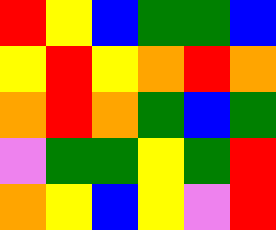[["red", "yellow", "blue", "green", "green", "blue"], ["yellow", "red", "yellow", "orange", "red", "orange"], ["orange", "red", "orange", "green", "blue", "green"], ["violet", "green", "green", "yellow", "green", "red"], ["orange", "yellow", "blue", "yellow", "violet", "red"]]